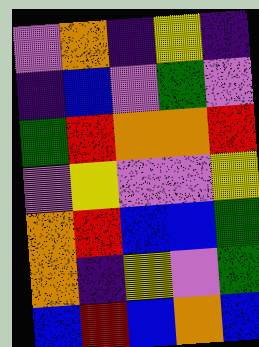[["violet", "orange", "indigo", "yellow", "indigo"], ["indigo", "blue", "violet", "green", "violet"], ["green", "red", "orange", "orange", "red"], ["violet", "yellow", "violet", "violet", "yellow"], ["orange", "red", "blue", "blue", "green"], ["orange", "indigo", "yellow", "violet", "green"], ["blue", "red", "blue", "orange", "blue"]]